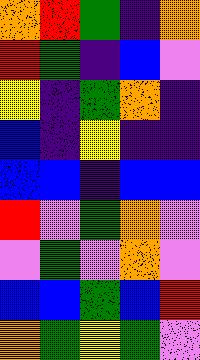[["orange", "red", "green", "indigo", "orange"], ["red", "green", "indigo", "blue", "violet"], ["yellow", "indigo", "green", "orange", "indigo"], ["blue", "indigo", "yellow", "indigo", "indigo"], ["blue", "blue", "indigo", "blue", "blue"], ["red", "violet", "green", "orange", "violet"], ["violet", "green", "violet", "orange", "violet"], ["blue", "blue", "green", "blue", "red"], ["orange", "green", "yellow", "green", "violet"]]